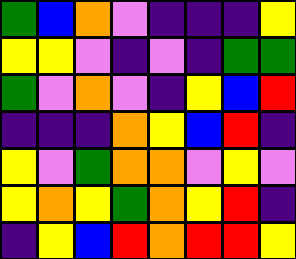[["green", "blue", "orange", "violet", "indigo", "indigo", "indigo", "yellow"], ["yellow", "yellow", "violet", "indigo", "violet", "indigo", "green", "green"], ["green", "violet", "orange", "violet", "indigo", "yellow", "blue", "red"], ["indigo", "indigo", "indigo", "orange", "yellow", "blue", "red", "indigo"], ["yellow", "violet", "green", "orange", "orange", "violet", "yellow", "violet"], ["yellow", "orange", "yellow", "green", "orange", "yellow", "red", "indigo"], ["indigo", "yellow", "blue", "red", "orange", "red", "red", "yellow"]]